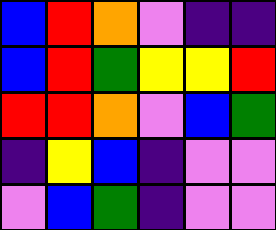[["blue", "red", "orange", "violet", "indigo", "indigo"], ["blue", "red", "green", "yellow", "yellow", "red"], ["red", "red", "orange", "violet", "blue", "green"], ["indigo", "yellow", "blue", "indigo", "violet", "violet"], ["violet", "blue", "green", "indigo", "violet", "violet"]]